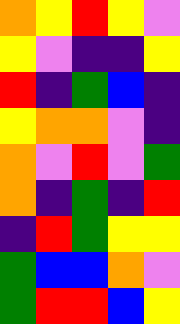[["orange", "yellow", "red", "yellow", "violet"], ["yellow", "violet", "indigo", "indigo", "yellow"], ["red", "indigo", "green", "blue", "indigo"], ["yellow", "orange", "orange", "violet", "indigo"], ["orange", "violet", "red", "violet", "green"], ["orange", "indigo", "green", "indigo", "red"], ["indigo", "red", "green", "yellow", "yellow"], ["green", "blue", "blue", "orange", "violet"], ["green", "red", "red", "blue", "yellow"]]